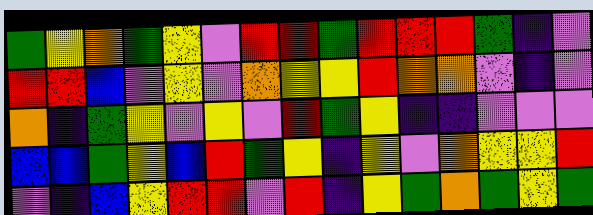[["green", "yellow", "orange", "green", "yellow", "violet", "red", "red", "green", "red", "red", "red", "green", "indigo", "violet"], ["red", "red", "blue", "violet", "yellow", "violet", "orange", "yellow", "yellow", "red", "orange", "orange", "violet", "indigo", "violet"], ["orange", "indigo", "green", "yellow", "violet", "yellow", "violet", "red", "green", "yellow", "indigo", "indigo", "violet", "violet", "violet"], ["blue", "blue", "green", "yellow", "blue", "red", "green", "yellow", "indigo", "yellow", "violet", "orange", "yellow", "yellow", "red"], ["violet", "indigo", "blue", "yellow", "red", "red", "violet", "red", "indigo", "yellow", "green", "orange", "green", "yellow", "green"]]